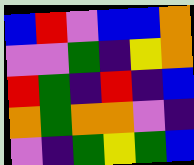[["blue", "red", "violet", "blue", "blue", "orange"], ["violet", "violet", "green", "indigo", "yellow", "orange"], ["red", "green", "indigo", "red", "indigo", "blue"], ["orange", "green", "orange", "orange", "violet", "indigo"], ["violet", "indigo", "green", "yellow", "green", "blue"]]